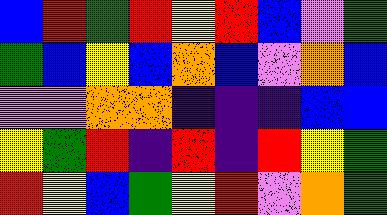[["blue", "red", "green", "red", "yellow", "red", "blue", "violet", "green"], ["green", "blue", "yellow", "blue", "orange", "blue", "violet", "orange", "blue"], ["violet", "violet", "orange", "orange", "indigo", "indigo", "indigo", "blue", "blue"], ["yellow", "green", "red", "indigo", "red", "indigo", "red", "yellow", "green"], ["red", "yellow", "blue", "green", "yellow", "red", "violet", "orange", "green"]]